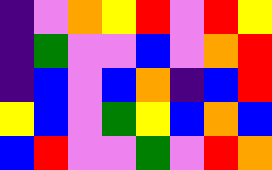[["indigo", "violet", "orange", "yellow", "red", "violet", "red", "yellow"], ["indigo", "green", "violet", "violet", "blue", "violet", "orange", "red"], ["indigo", "blue", "violet", "blue", "orange", "indigo", "blue", "red"], ["yellow", "blue", "violet", "green", "yellow", "blue", "orange", "blue"], ["blue", "red", "violet", "violet", "green", "violet", "red", "orange"]]